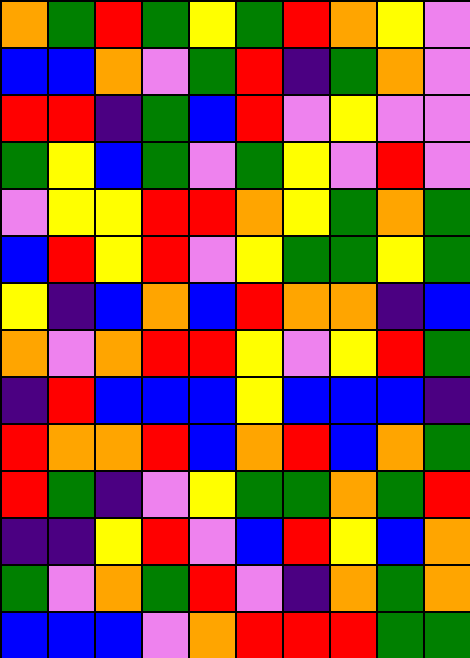[["orange", "green", "red", "green", "yellow", "green", "red", "orange", "yellow", "violet"], ["blue", "blue", "orange", "violet", "green", "red", "indigo", "green", "orange", "violet"], ["red", "red", "indigo", "green", "blue", "red", "violet", "yellow", "violet", "violet"], ["green", "yellow", "blue", "green", "violet", "green", "yellow", "violet", "red", "violet"], ["violet", "yellow", "yellow", "red", "red", "orange", "yellow", "green", "orange", "green"], ["blue", "red", "yellow", "red", "violet", "yellow", "green", "green", "yellow", "green"], ["yellow", "indigo", "blue", "orange", "blue", "red", "orange", "orange", "indigo", "blue"], ["orange", "violet", "orange", "red", "red", "yellow", "violet", "yellow", "red", "green"], ["indigo", "red", "blue", "blue", "blue", "yellow", "blue", "blue", "blue", "indigo"], ["red", "orange", "orange", "red", "blue", "orange", "red", "blue", "orange", "green"], ["red", "green", "indigo", "violet", "yellow", "green", "green", "orange", "green", "red"], ["indigo", "indigo", "yellow", "red", "violet", "blue", "red", "yellow", "blue", "orange"], ["green", "violet", "orange", "green", "red", "violet", "indigo", "orange", "green", "orange"], ["blue", "blue", "blue", "violet", "orange", "red", "red", "red", "green", "green"]]